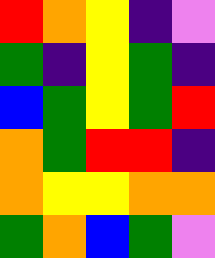[["red", "orange", "yellow", "indigo", "violet"], ["green", "indigo", "yellow", "green", "indigo"], ["blue", "green", "yellow", "green", "red"], ["orange", "green", "red", "red", "indigo"], ["orange", "yellow", "yellow", "orange", "orange"], ["green", "orange", "blue", "green", "violet"]]